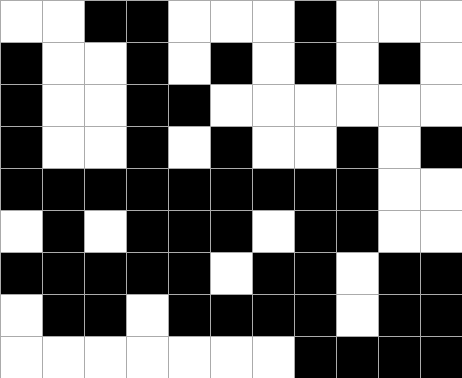[["white", "white", "black", "black", "white", "white", "white", "black", "white", "white", "white"], ["black", "white", "white", "black", "white", "black", "white", "black", "white", "black", "white"], ["black", "white", "white", "black", "black", "white", "white", "white", "white", "white", "white"], ["black", "white", "white", "black", "white", "black", "white", "white", "black", "white", "black"], ["black", "black", "black", "black", "black", "black", "black", "black", "black", "white", "white"], ["white", "black", "white", "black", "black", "black", "white", "black", "black", "white", "white"], ["black", "black", "black", "black", "black", "white", "black", "black", "white", "black", "black"], ["white", "black", "black", "white", "black", "black", "black", "black", "white", "black", "black"], ["white", "white", "white", "white", "white", "white", "white", "black", "black", "black", "black"]]